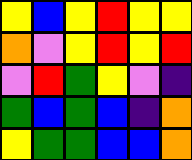[["yellow", "blue", "yellow", "red", "yellow", "yellow"], ["orange", "violet", "yellow", "red", "yellow", "red"], ["violet", "red", "green", "yellow", "violet", "indigo"], ["green", "blue", "green", "blue", "indigo", "orange"], ["yellow", "green", "green", "blue", "blue", "orange"]]